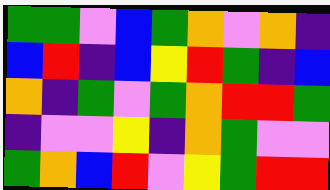[["green", "green", "violet", "blue", "green", "orange", "violet", "orange", "indigo"], ["blue", "red", "indigo", "blue", "yellow", "red", "green", "indigo", "blue"], ["orange", "indigo", "green", "violet", "green", "orange", "red", "red", "green"], ["indigo", "violet", "violet", "yellow", "indigo", "orange", "green", "violet", "violet"], ["green", "orange", "blue", "red", "violet", "yellow", "green", "red", "red"]]